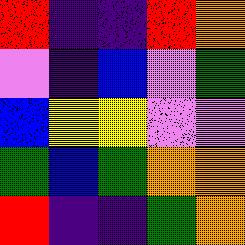[["red", "indigo", "indigo", "red", "orange"], ["violet", "indigo", "blue", "violet", "green"], ["blue", "yellow", "yellow", "violet", "violet"], ["green", "blue", "green", "orange", "orange"], ["red", "indigo", "indigo", "green", "orange"]]